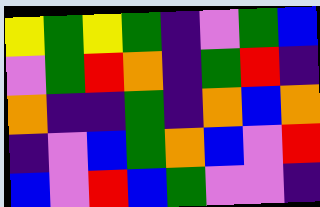[["yellow", "green", "yellow", "green", "indigo", "violet", "green", "blue"], ["violet", "green", "red", "orange", "indigo", "green", "red", "indigo"], ["orange", "indigo", "indigo", "green", "indigo", "orange", "blue", "orange"], ["indigo", "violet", "blue", "green", "orange", "blue", "violet", "red"], ["blue", "violet", "red", "blue", "green", "violet", "violet", "indigo"]]